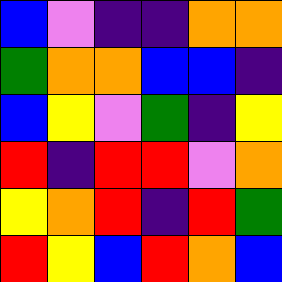[["blue", "violet", "indigo", "indigo", "orange", "orange"], ["green", "orange", "orange", "blue", "blue", "indigo"], ["blue", "yellow", "violet", "green", "indigo", "yellow"], ["red", "indigo", "red", "red", "violet", "orange"], ["yellow", "orange", "red", "indigo", "red", "green"], ["red", "yellow", "blue", "red", "orange", "blue"]]